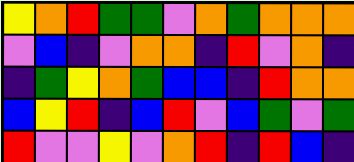[["yellow", "orange", "red", "green", "green", "violet", "orange", "green", "orange", "orange", "orange"], ["violet", "blue", "indigo", "violet", "orange", "orange", "indigo", "red", "violet", "orange", "indigo"], ["indigo", "green", "yellow", "orange", "green", "blue", "blue", "indigo", "red", "orange", "orange"], ["blue", "yellow", "red", "indigo", "blue", "red", "violet", "blue", "green", "violet", "green"], ["red", "violet", "violet", "yellow", "violet", "orange", "red", "indigo", "red", "blue", "indigo"]]